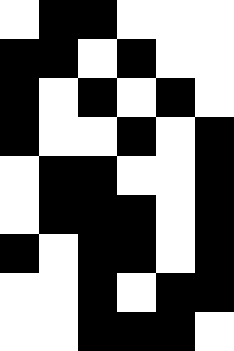[["white", "black", "black", "white", "white", "white"], ["black", "black", "white", "black", "white", "white"], ["black", "white", "black", "white", "black", "white"], ["black", "white", "white", "black", "white", "black"], ["white", "black", "black", "white", "white", "black"], ["white", "black", "black", "black", "white", "black"], ["black", "white", "black", "black", "white", "black"], ["white", "white", "black", "white", "black", "black"], ["white", "white", "black", "black", "black", "white"]]